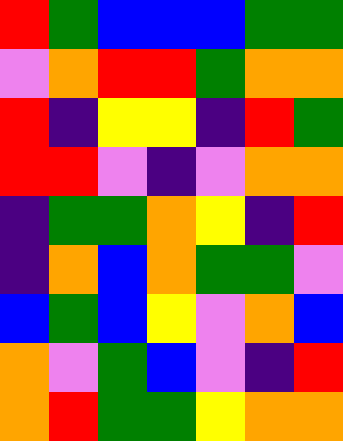[["red", "green", "blue", "blue", "blue", "green", "green"], ["violet", "orange", "red", "red", "green", "orange", "orange"], ["red", "indigo", "yellow", "yellow", "indigo", "red", "green"], ["red", "red", "violet", "indigo", "violet", "orange", "orange"], ["indigo", "green", "green", "orange", "yellow", "indigo", "red"], ["indigo", "orange", "blue", "orange", "green", "green", "violet"], ["blue", "green", "blue", "yellow", "violet", "orange", "blue"], ["orange", "violet", "green", "blue", "violet", "indigo", "red"], ["orange", "red", "green", "green", "yellow", "orange", "orange"]]